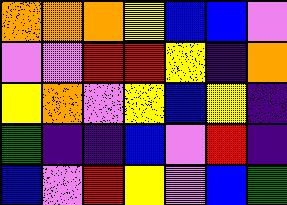[["orange", "orange", "orange", "yellow", "blue", "blue", "violet"], ["violet", "violet", "red", "red", "yellow", "indigo", "orange"], ["yellow", "orange", "violet", "yellow", "blue", "yellow", "indigo"], ["green", "indigo", "indigo", "blue", "violet", "red", "indigo"], ["blue", "violet", "red", "yellow", "violet", "blue", "green"]]